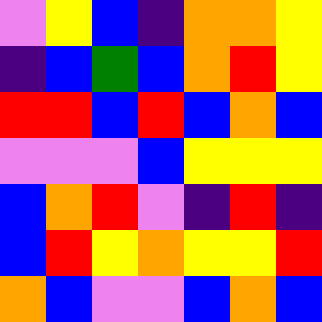[["violet", "yellow", "blue", "indigo", "orange", "orange", "yellow"], ["indigo", "blue", "green", "blue", "orange", "red", "yellow"], ["red", "red", "blue", "red", "blue", "orange", "blue"], ["violet", "violet", "violet", "blue", "yellow", "yellow", "yellow"], ["blue", "orange", "red", "violet", "indigo", "red", "indigo"], ["blue", "red", "yellow", "orange", "yellow", "yellow", "red"], ["orange", "blue", "violet", "violet", "blue", "orange", "blue"]]